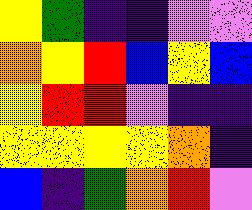[["yellow", "green", "indigo", "indigo", "violet", "violet"], ["orange", "yellow", "red", "blue", "yellow", "blue"], ["yellow", "red", "red", "violet", "indigo", "indigo"], ["yellow", "yellow", "yellow", "yellow", "orange", "indigo"], ["blue", "indigo", "green", "orange", "red", "violet"]]